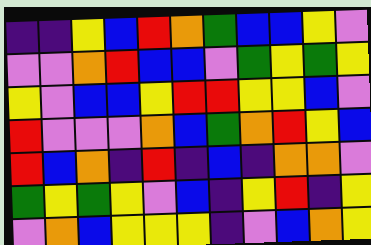[["indigo", "indigo", "yellow", "blue", "red", "orange", "green", "blue", "blue", "yellow", "violet"], ["violet", "violet", "orange", "red", "blue", "blue", "violet", "green", "yellow", "green", "yellow"], ["yellow", "violet", "blue", "blue", "yellow", "red", "red", "yellow", "yellow", "blue", "violet"], ["red", "violet", "violet", "violet", "orange", "blue", "green", "orange", "red", "yellow", "blue"], ["red", "blue", "orange", "indigo", "red", "indigo", "blue", "indigo", "orange", "orange", "violet"], ["green", "yellow", "green", "yellow", "violet", "blue", "indigo", "yellow", "red", "indigo", "yellow"], ["violet", "orange", "blue", "yellow", "yellow", "yellow", "indigo", "violet", "blue", "orange", "yellow"]]